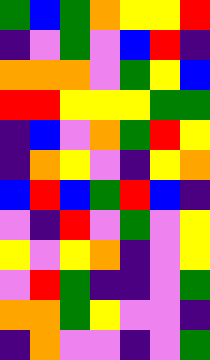[["green", "blue", "green", "orange", "yellow", "yellow", "red"], ["indigo", "violet", "green", "violet", "blue", "red", "indigo"], ["orange", "orange", "orange", "violet", "green", "yellow", "blue"], ["red", "red", "yellow", "yellow", "yellow", "green", "green"], ["indigo", "blue", "violet", "orange", "green", "red", "yellow"], ["indigo", "orange", "yellow", "violet", "indigo", "yellow", "orange"], ["blue", "red", "blue", "green", "red", "blue", "indigo"], ["violet", "indigo", "red", "violet", "green", "violet", "yellow"], ["yellow", "violet", "yellow", "orange", "indigo", "violet", "yellow"], ["violet", "red", "green", "indigo", "indigo", "violet", "green"], ["orange", "orange", "green", "yellow", "violet", "violet", "indigo"], ["indigo", "orange", "violet", "violet", "indigo", "violet", "green"]]